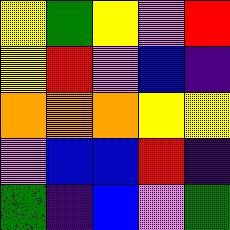[["yellow", "green", "yellow", "violet", "red"], ["yellow", "red", "violet", "blue", "indigo"], ["orange", "orange", "orange", "yellow", "yellow"], ["violet", "blue", "blue", "red", "indigo"], ["green", "indigo", "blue", "violet", "green"]]